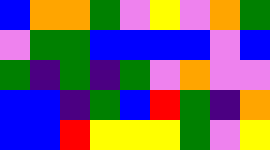[["blue", "orange", "orange", "green", "violet", "yellow", "violet", "orange", "green"], ["violet", "green", "green", "blue", "blue", "blue", "blue", "violet", "blue"], ["green", "indigo", "green", "indigo", "green", "violet", "orange", "violet", "violet"], ["blue", "blue", "indigo", "green", "blue", "red", "green", "indigo", "orange"], ["blue", "blue", "red", "yellow", "yellow", "yellow", "green", "violet", "yellow"]]